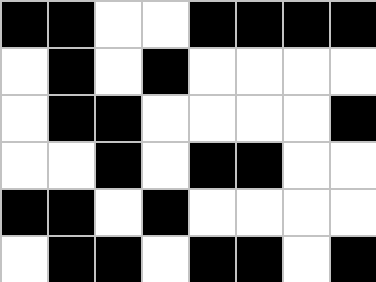[["black", "black", "white", "white", "black", "black", "black", "black"], ["white", "black", "white", "black", "white", "white", "white", "white"], ["white", "black", "black", "white", "white", "white", "white", "black"], ["white", "white", "black", "white", "black", "black", "white", "white"], ["black", "black", "white", "black", "white", "white", "white", "white"], ["white", "black", "black", "white", "black", "black", "white", "black"]]